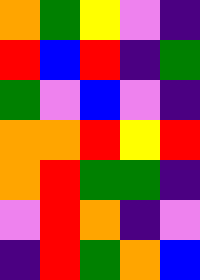[["orange", "green", "yellow", "violet", "indigo"], ["red", "blue", "red", "indigo", "green"], ["green", "violet", "blue", "violet", "indigo"], ["orange", "orange", "red", "yellow", "red"], ["orange", "red", "green", "green", "indigo"], ["violet", "red", "orange", "indigo", "violet"], ["indigo", "red", "green", "orange", "blue"]]